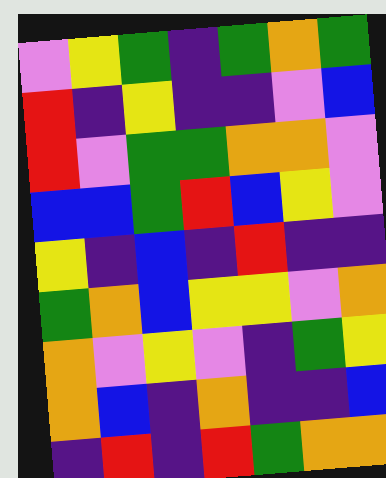[["violet", "yellow", "green", "indigo", "green", "orange", "green"], ["red", "indigo", "yellow", "indigo", "indigo", "violet", "blue"], ["red", "violet", "green", "green", "orange", "orange", "violet"], ["blue", "blue", "green", "red", "blue", "yellow", "violet"], ["yellow", "indigo", "blue", "indigo", "red", "indigo", "indigo"], ["green", "orange", "blue", "yellow", "yellow", "violet", "orange"], ["orange", "violet", "yellow", "violet", "indigo", "green", "yellow"], ["orange", "blue", "indigo", "orange", "indigo", "indigo", "blue"], ["indigo", "red", "indigo", "red", "green", "orange", "orange"]]